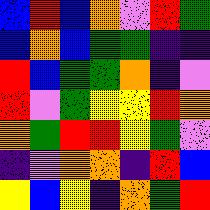[["blue", "red", "blue", "orange", "violet", "red", "green"], ["blue", "orange", "blue", "green", "green", "indigo", "indigo"], ["red", "blue", "green", "green", "orange", "indigo", "violet"], ["red", "violet", "green", "yellow", "yellow", "red", "orange"], ["orange", "green", "red", "red", "yellow", "green", "violet"], ["indigo", "violet", "orange", "orange", "indigo", "red", "blue"], ["yellow", "blue", "yellow", "indigo", "orange", "green", "red"]]